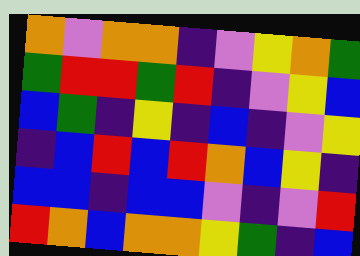[["orange", "violet", "orange", "orange", "indigo", "violet", "yellow", "orange", "green"], ["green", "red", "red", "green", "red", "indigo", "violet", "yellow", "blue"], ["blue", "green", "indigo", "yellow", "indigo", "blue", "indigo", "violet", "yellow"], ["indigo", "blue", "red", "blue", "red", "orange", "blue", "yellow", "indigo"], ["blue", "blue", "indigo", "blue", "blue", "violet", "indigo", "violet", "red"], ["red", "orange", "blue", "orange", "orange", "yellow", "green", "indigo", "blue"]]